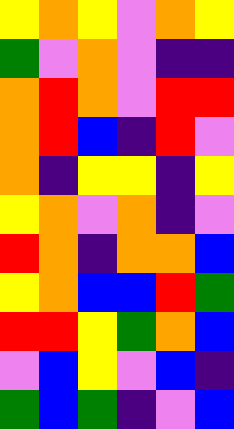[["yellow", "orange", "yellow", "violet", "orange", "yellow"], ["green", "violet", "orange", "violet", "indigo", "indigo"], ["orange", "red", "orange", "violet", "red", "red"], ["orange", "red", "blue", "indigo", "red", "violet"], ["orange", "indigo", "yellow", "yellow", "indigo", "yellow"], ["yellow", "orange", "violet", "orange", "indigo", "violet"], ["red", "orange", "indigo", "orange", "orange", "blue"], ["yellow", "orange", "blue", "blue", "red", "green"], ["red", "red", "yellow", "green", "orange", "blue"], ["violet", "blue", "yellow", "violet", "blue", "indigo"], ["green", "blue", "green", "indigo", "violet", "blue"]]